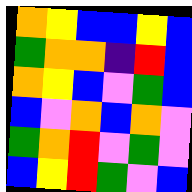[["orange", "yellow", "blue", "blue", "yellow", "blue"], ["green", "orange", "orange", "indigo", "red", "blue"], ["orange", "yellow", "blue", "violet", "green", "blue"], ["blue", "violet", "orange", "blue", "orange", "violet"], ["green", "orange", "red", "violet", "green", "violet"], ["blue", "yellow", "red", "green", "violet", "blue"]]